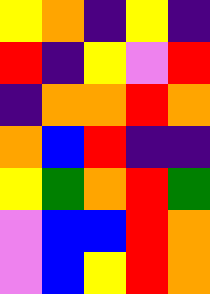[["yellow", "orange", "indigo", "yellow", "indigo"], ["red", "indigo", "yellow", "violet", "red"], ["indigo", "orange", "orange", "red", "orange"], ["orange", "blue", "red", "indigo", "indigo"], ["yellow", "green", "orange", "red", "green"], ["violet", "blue", "blue", "red", "orange"], ["violet", "blue", "yellow", "red", "orange"]]